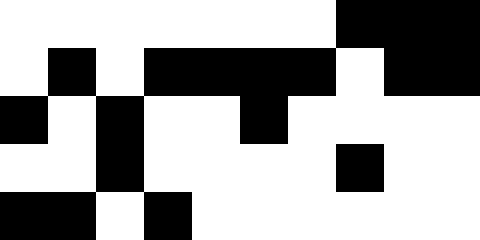[["white", "white", "white", "white", "white", "white", "white", "black", "black", "black"], ["white", "black", "white", "black", "black", "black", "black", "white", "black", "black"], ["black", "white", "black", "white", "white", "black", "white", "white", "white", "white"], ["white", "white", "black", "white", "white", "white", "white", "black", "white", "white"], ["black", "black", "white", "black", "white", "white", "white", "white", "white", "white"]]